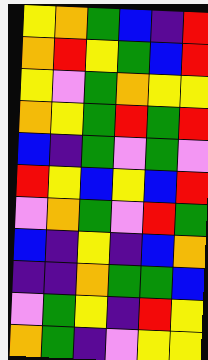[["yellow", "orange", "green", "blue", "indigo", "red"], ["orange", "red", "yellow", "green", "blue", "red"], ["yellow", "violet", "green", "orange", "yellow", "yellow"], ["orange", "yellow", "green", "red", "green", "red"], ["blue", "indigo", "green", "violet", "green", "violet"], ["red", "yellow", "blue", "yellow", "blue", "red"], ["violet", "orange", "green", "violet", "red", "green"], ["blue", "indigo", "yellow", "indigo", "blue", "orange"], ["indigo", "indigo", "orange", "green", "green", "blue"], ["violet", "green", "yellow", "indigo", "red", "yellow"], ["orange", "green", "indigo", "violet", "yellow", "yellow"]]